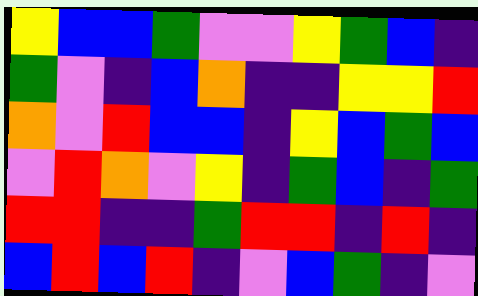[["yellow", "blue", "blue", "green", "violet", "violet", "yellow", "green", "blue", "indigo"], ["green", "violet", "indigo", "blue", "orange", "indigo", "indigo", "yellow", "yellow", "red"], ["orange", "violet", "red", "blue", "blue", "indigo", "yellow", "blue", "green", "blue"], ["violet", "red", "orange", "violet", "yellow", "indigo", "green", "blue", "indigo", "green"], ["red", "red", "indigo", "indigo", "green", "red", "red", "indigo", "red", "indigo"], ["blue", "red", "blue", "red", "indigo", "violet", "blue", "green", "indigo", "violet"]]